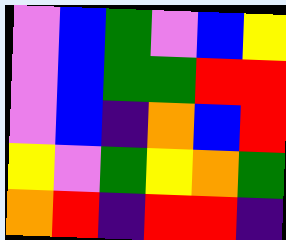[["violet", "blue", "green", "violet", "blue", "yellow"], ["violet", "blue", "green", "green", "red", "red"], ["violet", "blue", "indigo", "orange", "blue", "red"], ["yellow", "violet", "green", "yellow", "orange", "green"], ["orange", "red", "indigo", "red", "red", "indigo"]]